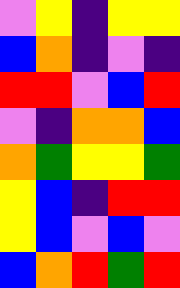[["violet", "yellow", "indigo", "yellow", "yellow"], ["blue", "orange", "indigo", "violet", "indigo"], ["red", "red", "violet", "blue", "red"], ["violet", "indigo", "orange", "orange", "blue"], ["orange", "green", "yellow", "yellow", "green"], ["yellow", "blue", "indigo", "red", "red"], ["yellow", "blue", "violet", "blue", "violet"], ["blue", "orange", "red", "green", "red"]]